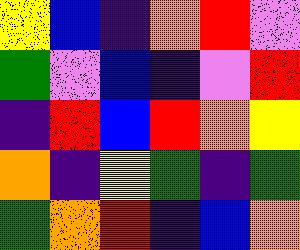[["yellow", "blue", "indigo", "orange", "red", "violet"], ["green", "violet", "blue", "indigo", "violet", "red"], ["indigo", "red", "blue", "red", "orange", "yellow"], ["orange", "indigo", "yellow", "green", "indigo", "green"], ["green", "orange", "red", "indigo", "blue", "orange"]]